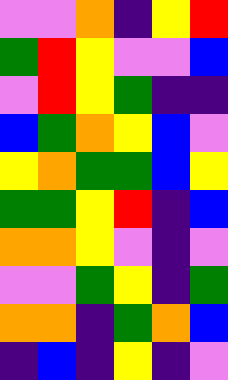[["violet", "violet", "orange", "indigo", "yellow", "red"], ["green", "red", "yellow", "violet", "violet", "blue"], ["violet", "red", "yellow", "green", "indigo", "indigo"], ["blue", "green", "orange", "yellow", "blue", "violet"], ["yellow", "orange", "green", "green", "blue", "yellow"], ["green", "green", "yellow", "red", "indigo", "blue"], ["orange", "orange", "yellow", "violet", "indigo", "violet"], ["violet", "violet", "green", "yellow", "indigo", "green"], ["orange", "orange", "indigo", "green", "orange", "blue"], ["indigo", "blue", "indigo", "yellow", "indigo", "violet"]]